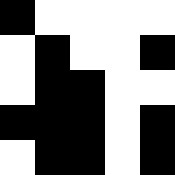[["black", "white", "white", "white", "white"], ["white", "black", "white", "white", "black"], ["white", "black", "black", "white", "white"], ["black", "black", "black", "white", "black"], ["white", "black", "black", "white", "black"]]